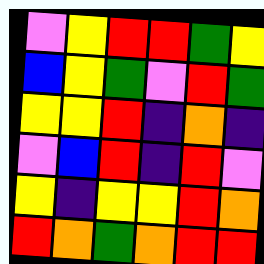[["violet", "yellow", "red", "red", "green", "yellow"], ["blue", "yellow", "green", "violet", "red", "green"], ["yellow", "yellow", "red", "indigo", "orange", "indigo"], ["violet", "blue", "red", "indigo", "red", "violet"], ["yellow", "indigo", "yellow", "yellow", "red", "orange"], ["red", "orange", "green", "orange", "red", "red"]]